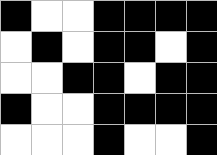[["black", "white", "white", "black", "black", "black", "black"], ["white", "black", "white", "black", "black", "white", "black"], ["white", "white", "black", "black", "white", "black", "black"], ["black", "white", "white", "black", "black", "black", "black"], ["white", "white", "white", "black", "white", "white", "black"]]